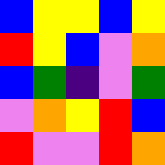[["blue", "yellow", "yellow", "blue", "yellow"], ["red", "yellow", "blue", "violet", "orange"], ["blue", "green", "indigo", "violet", "green"], ["violet", "orange", "yellow", "red", "blue"], ["red", "violet", "violet", "red", "orange"]]